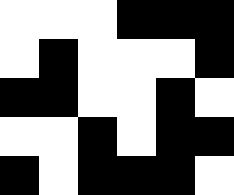[["white", "white", "white", "black", "black", "black"], ["white", "black", "white", "white", "white", "black"], ["black", "black", "white", "white", "black", "white"], ["white", "white", "black", "white", "black", "black"], ["black", "white", "black", "black", "black", "white"]]